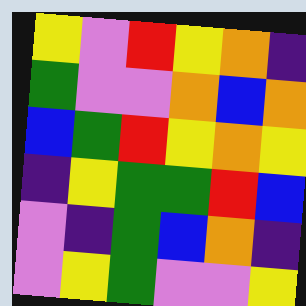[["yellow", "violet", "red", "yellow", "orange", "indigo"], ["green", "violet", "violet", "orange", "blue", "orange"], ["blue", "green", "red", "yellow", "orange", "yellow"], ["indigo", "yellow", "green", "green", "red", "blue"], ["violet", "indigo", "green", "blue", "orange", "indigo"], ["violet", "yellow", "green", "violet", "violet", "yellow"]]